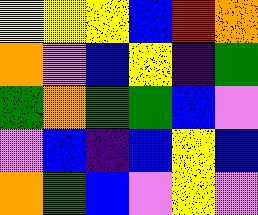[["yellow", "yellow", "yellow", "blue", "red", "orange"], ["orange", "violet", "blue", "yellow", "indigo", "green"], ["green", "orange", "green", "green", "blue", "violet"], ["violet", "blue", "indigo", "blue", "yellow", "blue"], ["orange", "green", "blue", "violet", "yellow", "violet"]]